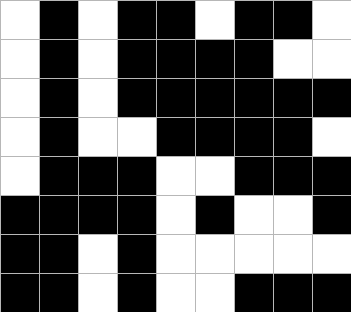[["white", "black", "white", "black", "black", "white", "black", "black", "white"], ["white", "black", "white", "black", "black", "black", "black", "white", "white"], ["white", "black", "white", "black", "black", "black", "black", "black", "black"], ["white", "black", "white", "white", "black", "black", "black", "black", "white"], ["white", "black", "black", "black", "white", "white", "black", "black", "black"], ["black", "black", "black", "black", "white", "black", "white", "white", "black"], ["black", "black", "white", "black", "white", "white", "white", "white", "white"], ["black", "black", "white", "black", "white", "white", "black", "black", "black"]]